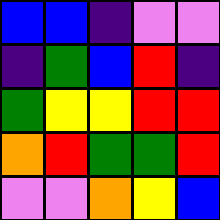[["blue", "blue", "indigo", "violet", "violet"], ["indigo", "green", "blue", "red", "indigo"], ["green", "yellow", "yellow", "red", "red"], ["orange", "red", "green", "green", "red"], ["violet", "violet", "orange", "yellow", "blue"]]